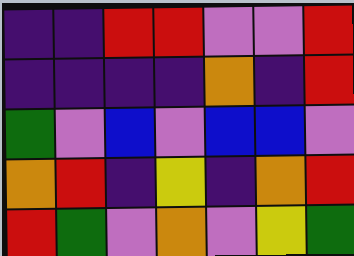[["indigo", "indigo", "red", "red", "violet", "violet", "red"], ["indigo", "indigo", "indigo", "indigo", "orange", "indigo", "red"], ["green", "violet", "blue", "violet", "blue", "blue", "violet"], ["orange", "red", "indigo", "yellow", "indigo", "orange", "red"], ["red", "green", "violet", "orange", "violet", "yellow", "green"]]